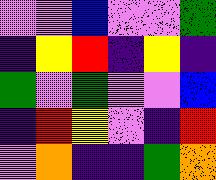[["violet", "violet", "blue", "violet", "violet", "green"], ["indigo", "yellow", "red", "indigo", "yellow", "indigo"], ["green", "violet", "green", "violet", "violet", "blue"], ["indigo", "red", "yellow", "violet", "indigo", "red"], ["violet", "orange", "indigo", "indigo", "green", "orange"]]